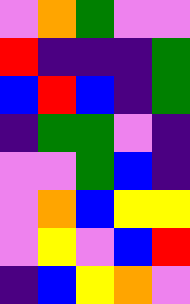[["violet", "orange", "green", "violet", "violet"], ["red", "indigo", "indigo", "indigo", "green"], ["blue", "red", "blue", "indigo", "green"], ["indigo", "green", "green", "violet", "indigo"], ["violet", "violet", "green", "blue", "indigo"], ["violet", "orange", "blue", "yellow", "yellow"], ["violet", "yellow", "violet", "blue", "red"], ["indigo", "blue", "yellow", "orange", "violet"]]